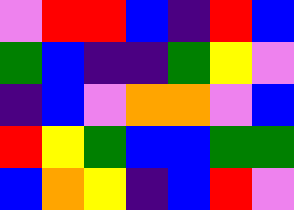[["violet", "red", "red", "blue", "indigo", "red", "blue"], ["green", "blue", "indigo", "indigo", "green", "yellow", "violet"], ["indigo", "blue", "violet", "orange", "orange", "violet", "blue"], ["red", "yellow", "green", "blue", "blue", "green", "green"], ["blue", "orange", "yellow", "indigo", "blue", "red", "violet"]]